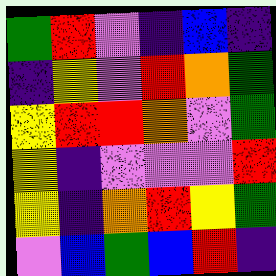[["green", "red", "violet", "indigo", "blue", "indigo"], ["indigo", "yellow", "violet", "red", "orange", "green"], ["yellow", "red", "red", "orange", "violet", "green"], ["yellow", "indigo", "violet", "violet", "violet", "red"], ["yellow", "indigo", "orange", "red", "yellow", "green"], ["violet", "blue", "green", "blue", "red", "indigo"]]